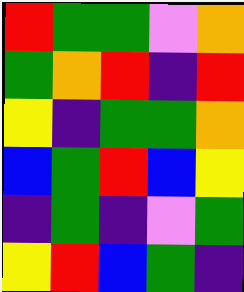[["red", "green", "green", "violet", "orange"], ["green", "orange", "red", "indigo", "red"], ["yellow", "indigo", "green", "green", "orange"], ["blue", "green", "red", "blue", "yellow"], ["indigo", "green", "indigo", "violet", "green"], ["yellow", "red", "blue", "green", "indigo"]]